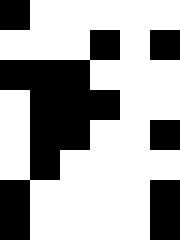[["black", "white", "white", "white", "white", "white"], ["white", "white", "white", "black", "white", "black"], ["black", "black", "black", "white", "white", "white"], ["white", "black", "black", "black", "white", "white"], ["white", "black", "black", "white", "white", "black"], ["white", "black", "white", "white", "white", "white"], ["black", "white", "white", "white", "white", "black"], ["black", "white", "white", "white", "white", "black"]]